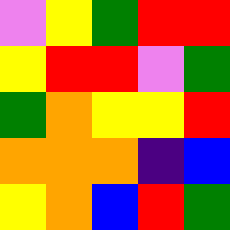[["violet", "yellow", "green", "red", "red"], ["yellow", "red", "red", "violet", "green"], ["green", "orange", "yellow", "yellow", "red"], ["orange", "orange", "orange", "indigo", "blue"], ["yellow", "orange", "blue", "red", "green"]]